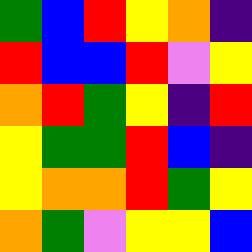[["green", "blue", "red", "yellow", "orange", "indigo"], ["red", "blue", "blue", "red", "violet", "yellow"], ["orange", "red", "green", "yellow", "indigo", "red"], ["yellow", "green", "green", "red", "blue", "indigo"], ["yellow", "orange", "orange", "red", "green", "yellow"], ["orange", "green", "violet", "yellow", "yellow", "blue"]]